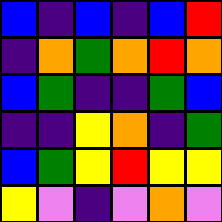[["blue", "indigo", "blue", "indigo", "blue", "red"], ["indigo", "orange", "green", "orange", "red", "orange"], ["blue", "green", "indigo", "indigo", "green", "blue"], ["indigo", "indigo", "yellow", "orange", "indigo", "green"], ["blue", "green", "yellow", "red", "yellow", "yellow"], ["yellow", "violet", "indigo", "violet", "orange", "violet"]]